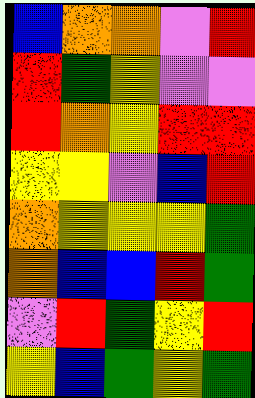[["blue", "orange", "orange", "violet", "red"], ["red", "green", "yellow", "violet", "violet"], ["red", "orange", "yellow", "red", "red"], ["yellow", "yellow", "violet", "blue", "red"], ["orange", "yellow", "yellow", "yellow", "green"], ["orange", "blue", "blue", "red", "green"], ["violet", "red", "green", "yellow", "red"], ["yellow", "blue", "green", "yellow", "green"]]